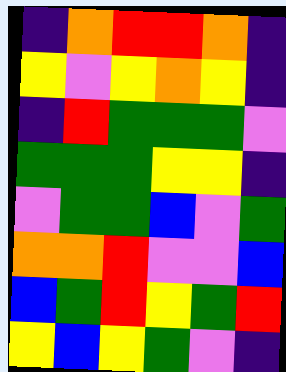[["indigo", "orange", "red", "red", "orange", "indigo"], ["yellow", "violet", "yellow", "orange", "yellow", "indigo"], ["indigo", "red", "green", "green", "green", "violet"], ["green", "green", "green", "yellow", "yellow", "indigo"], ["violet", "green", "green", "blue", "violet", "green"], ["orange", "orange", "red", "violet", "violet", "blue"], ["blue", "green", "red", "yellow", "green", "red"], ["yellow", "blue", "yellow", "green", "violet", "indigo"]]